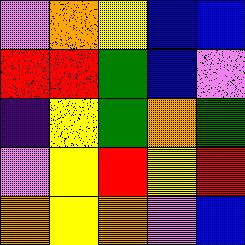[["violet", "orange", "yellow", "blue", "blue"], ["red", "red", "green", "blue", "violet"], ["indigo", "yellow", "green", "orange", "green"], ["violet", "yellow", "red", "yellow", "red"], ["orange", "yellow", "orange", "violet", "blue"]]